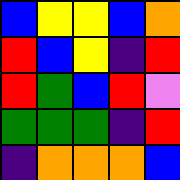[["blue", "yellow", "yellow", "blue", "orange"], ["red", "blue", "yellow", "indigo", "red"], ["red", "green", "blue", "red", "violet"], ["green", "green", "green", "indigo", "red"], ["indigo", "orange", "orange", "orange", "blue"]]